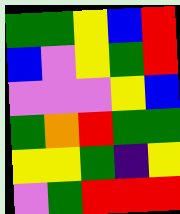[["green", "green", "yellow", "blue", "red"], ["blue", "violet", "yellow", "green", "red"], ["violet", "violet", "violet", "yellow", "blue"], ["green", "orange", "red", "green", "green"], ["yellow", "yellow", "green", "indigo", "yellow"], ["violet", "green", "red", "red", "red"]]